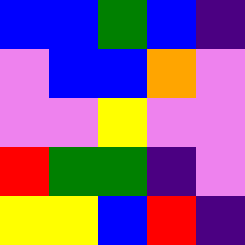[["blue", "blue", "green", "blue", "indigo"], ["violet", "blue", "blue", "orange", "violet"], ["violet", "violet", "yellow", "violet", "violet"], ["red", "green", "green", "indigo", "violet"], ["yellow", "yellow", "blue", "red", "indigo"]]